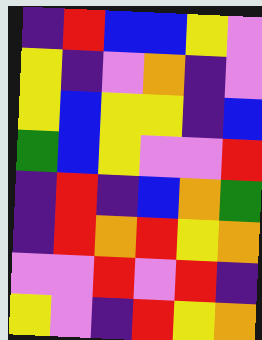[["indigo", "red", "blue", "blue", "yellow", "violet"], ["yellow", "indigo", "violet", "orange", "indigo", "violet"], ["yellow", "blue", "yellow", "yellow", "indigo", "blue"], ["green", "blue", "yellow", "violet", "violet", "red"], ["indigo", "red", "indigo", "blue", "orange", "green"], ["indigo", "red", "orange", "red", "yellow", "orange"], ["violet", "violet", "red", "violet", "red", "indigo"], ["yellow", "violet", "indigo", "red", "yellow", "orange"]]